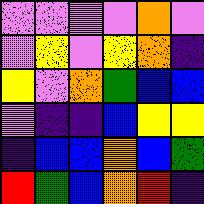[["violet", "violet", "violet", "violet", "orange", "violet"], ["violet", "yellow", "violet", "yellow", "orange", "indigo"], ["yellow", "violet", "orange", "green", "blue", "blue"], ["violet", "indigo", "indigo", "blue", "yellow", "yellow"], ["indigo", "blue", "blue", "orange", "blue", "green"], ["red", "green", "blue", "orange", "red", "indigo"]]